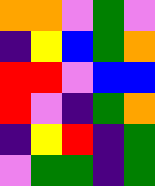[["orange", "orange", "violet", "green", "violet"], ["indigo", "yellow", "blue", "green", "orange"], ["red", "red", "violet", "blue", "blue"], ["red", "violet", "indigo", "green", "orange"], ["indigo", "yellow", "red", "indigo", "green"], ["violet", "green", "green", "indigo", "green"]]